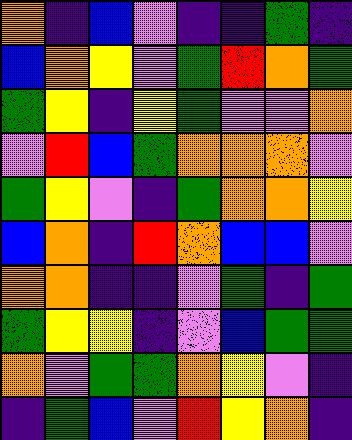[["orange", "indigo", "blue", "violet", "indigo", "indigo", "green", "indigo"], ["blue", "orange", "yellow", "violet", "green", "red", "orange", "green"], ["green", "yellow", "indigo", "yellow", "green", "violet", "violet", "orange"], ["violet", "red", "blue", "green", "orange", "orange", "orange", "violet"], ["green", "yellow", "violet", "indigo", "green", "orange", "orange", "yellow"], ["blue", "orange", "indigo", "red", "orange", "blue", "blue", "violet"], ["orange", "orange", "indigo", "indigo", "violet", "green", "indigo", "green"], ["green", "yellow", "yellow", "indigo", "violet", "blue", "green", "green"], ["orange", "violet", "green", "green", "orange", "yellow", "violet", "indigo"], ["indigo", "green", "blue", "violet", "red", "yellow", "orange", "indigo"]]